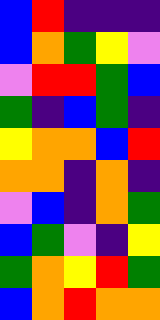[["blue", "red", "indigo", "indigo", "indigo"], ["blue", "orange", "green", "yellow", "violet"], ["violet", "red", "red", "green", "blue"], ["green", "indigo", "blue", "green", "indigo"], ["yellow", "orange", "orange", "blue", "red"], ["orange", "orange", "indigo", "orange", "indigo"], ["violet", "blue", "indigo", "orange", "green"], ["blue", "green", "violet", "indigo", "yellow"], ["green", "orange", "yellow", "red", "green"], ["blue", "orange", "red", "orange", "orange"]]